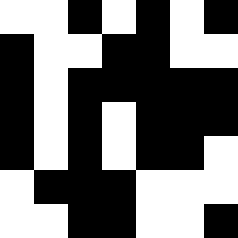[["white", "white", "black", "white", "black", "white", "black"], ["black", "white", "white", "black", "black", "white", "white"], ["black", "white", "black", "black", "black", "black", "black"], ["black", "white", "black", "white", "black", "black", "black"], ["black", "white", "black", "white", "black", "black", "white"], ["white", "black", "black", "black", "white", "white", "white"], ["white", "white", "black", "black", "white", "white", "black"]]